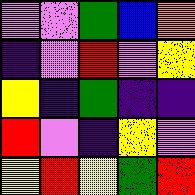[["violet", "violet", "green", "blue", "orange"], ["indigo", "violet", "red", "violet", "yellow"], ["yellow", "indigo", "green", "indigo", "indigo"], ["red", "violet", "indigo", "yellow", "violet"], ["yellow", "red", "yellow", "green", "red"]]